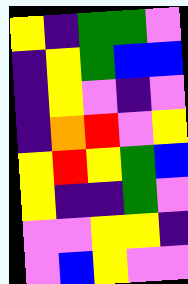[["yellow", "indigo", "green", "green", "violet"], ["indigo", "yellow", "green", "blue", "blue"], ["indigo", "yellow", "violet", "indigo", "violet"], ["indigo", "orange", "red", "violet", "yellow"], ["yellow", "red", "yellow", "green", "blue"], ["yellow", "indigo", "indigo", "green", "violet"], ["violet", "violet", "yellow", "yellow", "indigo"], ["violet", "blue", "yellow", "violet", "violet"]]